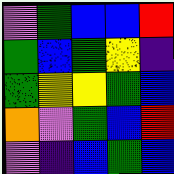[["violet", "green", "blue", "blue", "red"], ["green", "blue", "green", "yellow", "indigo"], ["green", "yellow", "yellow", "green", "blue"], ["orange", "violet", "green", "blue", "red"], ["violet", "indigo", "blue", "green", "blue"]]